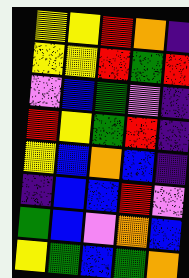[["yellow", "yellow", "red", "orange", "indigo"], ["yellow", "yellow", "red", "green", "red"], ["violet", "blue", "green", "violet", "indigo"], ["red", "yellow", "green", "red", "indigo"], ["yellow", "blue", "orange", "blue", "indigo"], ["indigo", "blue", "blue", "red", "violet"], ["green", "blue", "violet", "orange", "blue"], ["yellow", "green", "blue", "green", "orange"]]